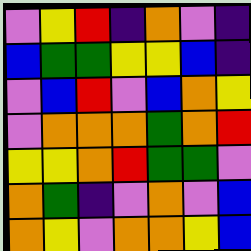[["violet", "yellow", "red", "indigo", "orange", "violet", "indigo"], ["blue", "green", "green", "yellow", "yellow", "blue", "indigo"], ["violet", "blue", "red", "violet", "blue", "orange", "yellow"], ["violet", "orange", "orange", "orange", "green", "orange", "red"], ["yellow", "yellow", "orange", "red", "green", "green", "violet"], ["orange", "green", "indigo", "violet", "orange", "violet", "blue"], ["orange", "yellow", "violet", "orange", "orange", "yellow", "blue"]]